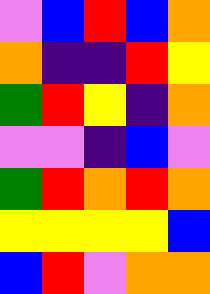[["violet", "blue", "red", "blue", "orange"], ["orange", "indigo", "indigo", "red", "yellow"], ["green", "red", "yellow", "indigo", "orange"], ["violet", "violet", "indigo", "blue", "violet"], ["green", "red", "orange", "red", "orange"], ["yellow", "yellow", "yellow", "yellow", "blue"], ["blue", "red", "violet", "orange", "orange"]]